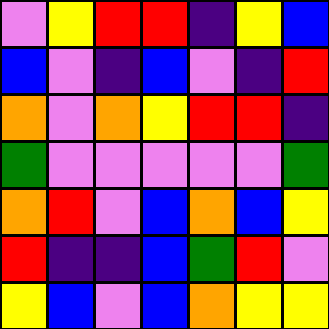[["violet", "yellow", "red", "red", "indigo", "yellow", "blue"], ["blue", "violet", "indigo", "blue", "violet", "indigo", "red"], ["orange", "violet", "orange", "yellow", "red", "red", "indigo"], ["green", "violet", "violet", "violet", "violet", "violet", "green"], ["orange", "red", "violet", "blue", "orange", "blue", "yellow"], ["red", "indigo", "indigo", "blue", "green", "red", "violet"], ["yellow", "blue", "violet", "blue", "orange", "yellow", "yellow"]]